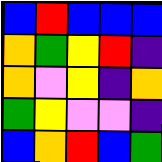[["blue", "red", "blue", "blue", "blue"], ["orange", "green", "yellow", "red", "indigo"], ["orange", "violet", "yellow", "indigo", "orange"], ["green", "yellow", "violet", "violet", "indigo"], ["blue", "orange", "red", "blue", "green"]]